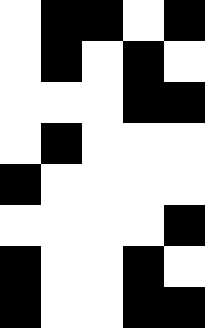[["white", "black", "black", "white", "black"], ["white", "black", "white", "black", "white"], ["white", "white", "white", "black", "black"], ["white", "black", "white", "white", "white"], ["black", "white", "white", "white", "white"], ["white", "white", "white", "white", "black"], ["black", "white", "white", "black", "white"], ["black", "white", "white", "black", "black"]]